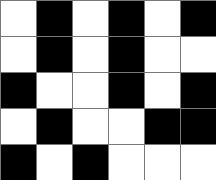[["white", "black", "white", "black", "white", "black"], ["white", "black", "white", "black", "white", "white"], ["black", "white", "white", "black", "white", "black"], ["white", "black", "white", "white", "black", "black"], ["black", "white", "black", "white", "white", "white"]]